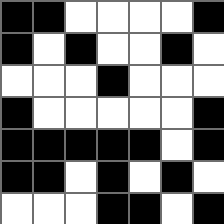[["black", "black", "white", "white", "white", "white", "black"], ["black", "white", "black", "white", "white", "black", "white"], ["white", "white", "white", "black", "white", "white", "white"], ["black", "white", "white", "white", "white", "white", "black"], ["black", "black", "black", "black", "black", "white", "black"], ["black", "black", "white", "black", "white", "black", "white"], ["white", "white", "white", "black", "black", "white", "black"]]